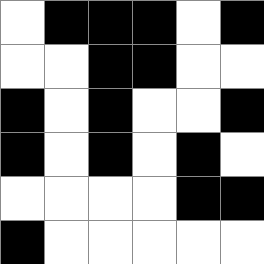[["white", "black", "black", "black", "white", "black"], ["white", "white", "black", "black", "white", "white"], ["black", "white", "black", "white", "white", "black"], ["black", "white", "black", "white", "black", "white"], ["white", "white", "white", "white", "black", "black"], ["black", "white", "white", "white", "white", "white"]]